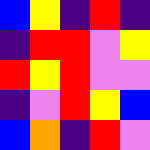[["blue", "yellow", "indigo", "red", "indigo"], ["indigo", "red", "red", "violet", "yellow"], ["red", "yellow", "red", "violet", "violet"], ["indigo", "violet", "red", "yellow", "blue"], ["blue", "orange", "indigo", "red", "violet"]]